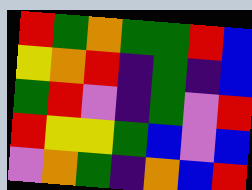[["red", "green", "orange", "green", "green", "red", "blue"], ["yellow", "orange", "red", "indigo", "green", "indigo", "blue"], ["green", "red", "violet", "indigo", "green", "violet", "red"], ["red", "yellow", "yellow", "green", "blue", "violet", "blue"], ["violet", "orange", "green", "indigo", "orange", "blue", "red"]]